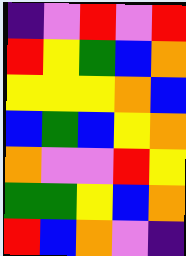[["indigo", "violet", "red", "violet", "red"], ["red", "yellow", "green", "blue", "orange"], ["yellow", "yellow", "yellow", "orange", "blue"], ["blue", "green", "blue", "yellow", "orange"], ["orange", "violet", "violet", "red", "yellow"], ["green", "green", "yellow", "blue", "orange"], ["red", "blue", "orange", "violet", "indigo"]]